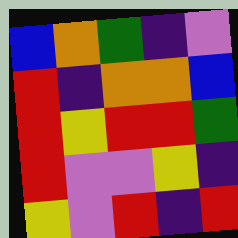[["blue", "orange", "green", "indigo", "violet"], ["red", "indigo", "orange", "orange", "blue"], ["red", "yellow", "red", "red", "green"], ["red", "violet", "violet", "yellow", "indigo"], ["yellow", "violet", "red", "indigo", "red"]]